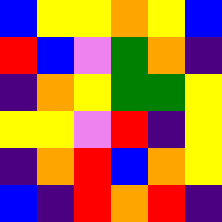[["blue", "yellow", "yellow", "orange", "yellow", "blue"], ["red", "blue", "violet", "green", "orange", "indigo"], ["indigo", "orange", "yellow", "green", "green", "yellow"], ["yellow", "yellow", "violet", "red", "indigo", "yellow"], ["indigo", "orange", "red", "blue", "orange", "yellow"], ["blue", "indigo", "red", "orange", "red", "indigo"]]